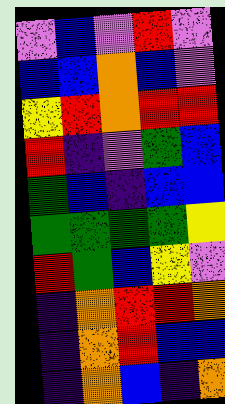[["violet", "blue", "violet", "red", "violet"], ["blue", "blue", "orange", "blue", "violet"], ["yellow", "red", "orange", "red", "red"], ["red", "indigo", "violet", "green", "blue"], ["green", "blue", "indigo", "blue", "blue"], ["green", "green", "green", "green", "yellow"], ["red", "green", "blue", "yellow", "violet"], ["indigo", "orange", "red", "red", "orange"], ["indigo", "orange", "red", "blue", "blue"], ["indigo", "orange", "blue", "indigo", "orange"]]